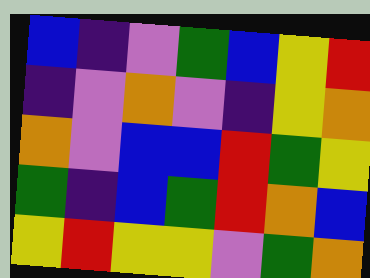[["blue", "indigo", "violet", "green", "blue", "yellow", "red"], ["indigo", "violet", "orange", "violet", "indigo", "yellow", "orange"], ["orange", "violet", "blue", "blue", "red", "green", "yellow"], ["green", "indigo", "blue", "green", "red", "orange", "blue"], ["yellow", "red", "yellow", "yellow", "violet", "green", "orange"]]